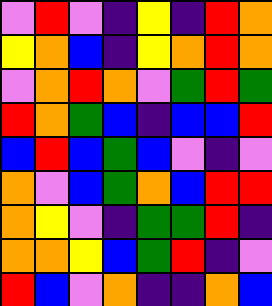[["violet", "red", "violet", "indigo", "yellow", "indigo", "red", "orange"], ["yellow", "orange", "blue", "indigo", "yellow", "orange", "red", "orange"], ["violet", "orange", "red", "orange", "violet", "green", "red", "green"], ["red", "orange", "green", "blue", "indigo", "blue", "blue", "red"], ["blue", "red", "blue", "green", "blue", "violet", "indigo", "violet"], ["orange", "violet", "blue", "green", "orange", "blue", "red", "red"], ["orange", "yellow", "violet", "indigo", "green", "green", "red", "indigo"], ["orange", "orange", "yellow", "blue", "green", "red", "indigo", "violet"], ["red", "blue", "violet", "orange", "indigo", "indigo", "orange", "blue"]]